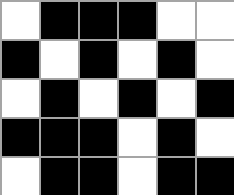[["white", "black", "black", "black", "white", "white"], ["black", "white", "black", "white", "black", "white"], ["white", "black", "white", "black", "white", "black"], ["black", "black", "black", "white", "black", "white"], ["white", "black", "black", "white", "black", "black"]]